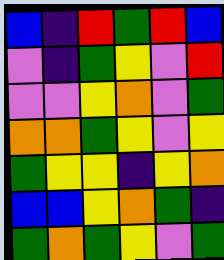[["blue", "indigo", "red", "green", "red", "blue"], ["violet", "indigo", "green", "yellow", "violet", "red"], ["violet", "violet", "yellow", "orange", "violet", "green"], ["orange", "orange", "green", "yellow", "violet", "yellow"], ["green", "yellow", "yellow", "indigo", "yellow", "orange"], ["blue", "blue", "yellow", "orange", "green", "indigo"], ["green", "orange", "green", "yellow", "violet", "green"]]